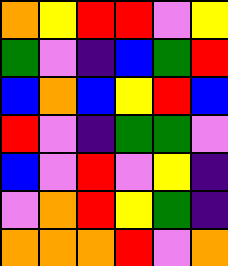[["orange", "yellow", "red", "red", "violet", "yellow"], ["green", "violet", "indigo", "blue", "green", "red"], ["blue", "orange", "blue", "yellow", "red", "blue"], ["red", "violet", "indigo", "green", "green", "violet"], ["blue", "violet", "red", "violet", "yellow", "indigo"], ["violet", "orange", "red", "yellow", "green", "indigo"], ["orange", "orange", "orange", "red", "violet", "orange"]]